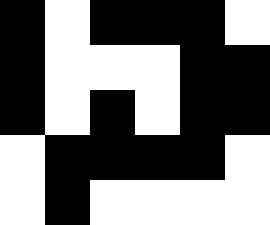[["black", "white", "black", "black", "black", "white"], ["black", "white", "white", "white", "black", "black"], ["black", "white", "black", "white", "black", "black"], ["white", "black", "black", "black", "black", "white"], ["white", "black", "white", "white", "white", "white"]]